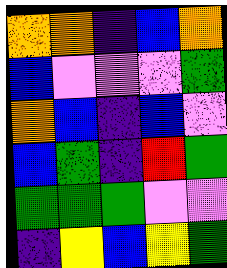[["orange", "orange", "indigo", "blue", "orange"], ["blue", "violet", "violet", "violet", "green"], ["orange", "blue", "indigo", "blue", "violet"], ["blue", "green", "indigo", "red", "green"], ["green", "green", "green", "violet", "violet"], ["indigo", "yellow", "blue", "yellow", "green"]]